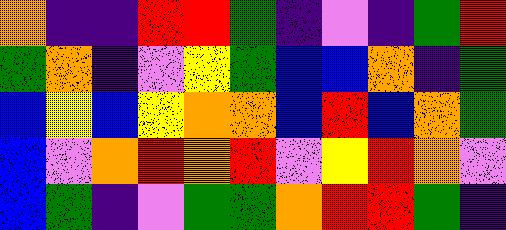[["orange", "indigo", "indigo", "red", "red", "green", "indigo", "violet", "indigo", "green", "red"], ["green", "orange", "indigo", "violet", "yellow", "green", "blue", "blue", "orange", "indigo", "green"], ["blue", "yellow", "blue", "yellow", "orange", "orange", "blue", "red", "blue", "orange", "green"], ["blue", "violet", "orange", "red", "orange", "red", "violet", "yellow", "red", "orange", "violet"], ["blue", "green", "indigo", "violet", "green", "green", "orange", "red", "red", "green", "indigo"]]